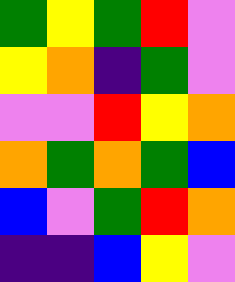[["green", "yellow", "green", "red", "violet"], ["yellow", "orange", "indigo", "green", "violet"], ["violet", "violet", "red", "yellow", "orange"], ["orange", "green", "orange", "green", "blue"], ["blue", "violet", "green", "red", "orange"], ["indigo", "indigo", "blue", "yellow", "violet"]]